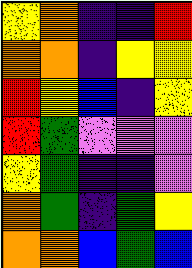[["yellow", "orange", "indigo", "indigo", "red"], ["orange", "orange", "indigo", "yellow", "yellow"], ["red", "yellow", "blue", "indigo", "yellow"], ["red", "green", "violet", "violet", "violet"], ["yellow", "green", "indigo", "indigo", "violet"], ["orange", "green", "indigo", "green", "yellow"], ["orange", "orange", "blue", "green", "blue"]]